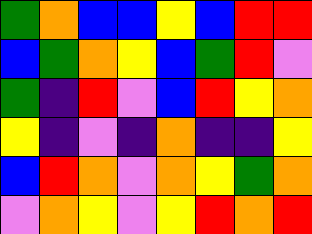[["green", "orange", "blue", "blue", "yellow", "blue", "red", "red"], ["blue", "green", "orange", "yellow", "blue", "green", "red", "violet"], ["green", "indigo", "red", "violet", "blue", "red", "yellow", "orange"], ["yellow", "indigo", "violet", "indigo", "orange", "indigo", "indigo", "yellow"], ["blue", "red", "orange", "violet", "orange", "yellow", "green", "orange"], ["violet", "orange", "yellow", "violet", "yellow", "red", "orange", "red"]]